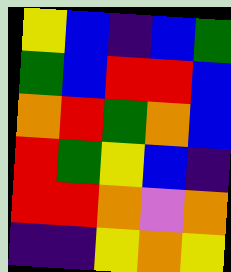[["yellow", "blue", "indigo", "blue", "green"], ["green", "blue", "red", "red", "blue"], ["orange", "red", "green", "orange", "blue"], ["red", "green", "yellow", "blue", "indigo"], ["red", "red", "orange", "violet", "orange"], ["indigo", "indigo", "yellow", "orange", "yellow"]]